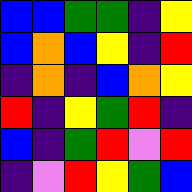[["blue", "blue", "green", "green", "indigo", "yellow"], ["blue", "orange", "blue", "yellow", "indigo", "red"], ["indigo", "orange", "indigo", "blue", "orange", "yellow"], ["red", "indigo", "yellow", "green", "red", "indigo"], ["blue", "indigo", "green", "red", "violet", "red"], ["indigo", "violet", "red", "yellow", "green", "blue"]]